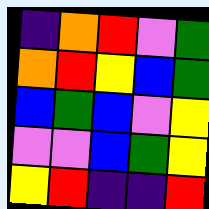[["indigo", "orange", "red", "violet", "green"], ["orange", "red", "yellow", "blue", "green"], ["blue", "green", "blue", "violet", "yellow"], ["violet", "violet", "blue", "green", "yellow"], ["yellow", "red", "indigo", "indigo", "red"]]